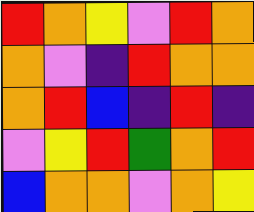[["red", "orange", "yellow", "violet", "red", "orange"], ["orange", "violet", "indigo", "red", "orange", "orange"], ["orange", "red", "blue", "indigo", "red", "indigo"], ["violet", "yellow", "red", "green", "orange", "red"], ["blue", "orange", "orange", "violet", "orange", "yellow"]]